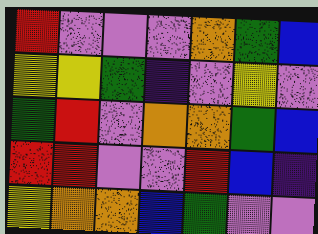[["red", "violet", "violet", "violet", "orange", "green", "blue"], ["yellow", "yellow", "green", "indigo", "violet", "yellow", "violet"], ["green", "red", "violet", "orange", "orange", "green", "blue"], ["red", "red", "violet", "violet", "red", "blue", "indigo"], ["yellow", "orange", "orange", "blue", "green", "violet", "violet"]]